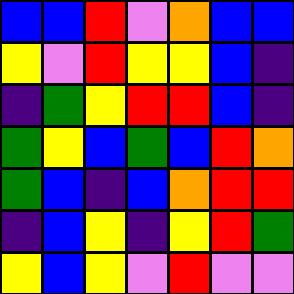[["blue", "blue", "red", "violet", "orange", "blue", "blue"], ["yellow", "violet", "red", "yellow", "yellow", "blue", "indigo"], ["indigo", "green", "yellow", "red", "red", "blue", "indigo"], ["green", "yellow", "blue", "green", "blue", "red", "orange"], ["green", "blue", "indigo", "blue", "orange", "red", "red"], ["indigo", "blue", "yellow", "indigo", "yellow", "red", "green"], ["yellow", "blue", "yellow", "violet", "red", "violet", "violet"]]